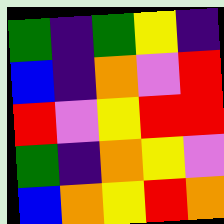[["green", "indigo", "green", "yellow", "indigo"], ["blue", "indigo", "orange", "violet", "red"], ["red", "violet", "yellow", "red", "red"], ["green", "indigo", "orange", "yellow", "violet"], ["blue", "orange", "yellow", "red", "orange"]]